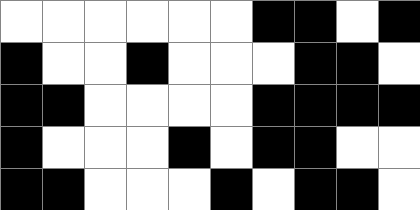[["white", "white", "white", "white", "white", "white", "black", "black", "white", "black"], ["black", "white", "white", "black", "white", "white", "white", "black", "black", "white"], ["black", "black", "white", "white", "white", "white", "black", "black", "black", "black"], ["black", "white", "white", "white", "black", "white", "black", "black", "white", "white"], ["black", "black", "white", "white", "white", "black", "white", "black", "black", "white"]]